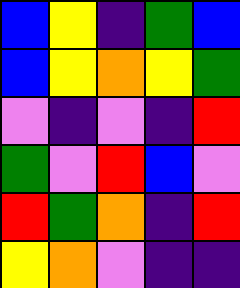[["blue", "yellow", "indigo", "green", "blue"], ["blue", "yellow", "orange", "yellow", "green"], ["violet", "indigo", "violet", "indigo", "red"], ["green", "violet", "red", "blue", "violet"], ["red", "green", "orange", "indigo", "red"], ["yellow", "orange", "violet", "indigo", "indigo"]]